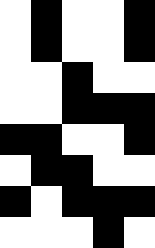[["white", "black", "white", "white", "black"], ["white", "black", "white", "white", "black"], ["white", "white", "black", "white", "white"], ["white", "white", "black", "black", "black"], ["black", "black", "white", "white", "black"], ["white", "black", "black", "white", "white"], ["black", "white", "black", "black", "black"], ["white", "white", "white", "black", "white"]]